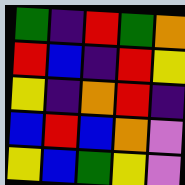[["green", "indigo", "red", "green", "orange"], ["red", "blue", "indigo", "red", "yellow"], ["yellow", "indigo", "orange", "red", "indigo"], ["blue", "red", "blue", "orange", "violet"], ["yellow", "blue", "green", "yellow", "violet"]]